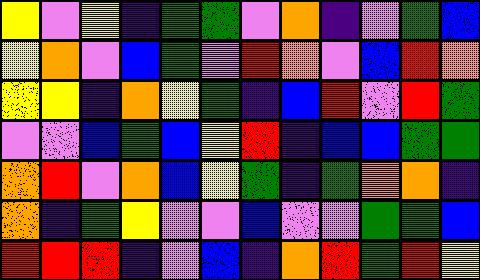[["yellow", "violet", "yellow", "indigo", "green", "green", "violet", "orange", "indigo", "violet", "green", "blue"], ["yellow", "orange", "violet", "blue", "green", "violet", "red", "orange", "violet", "blue", "red", "orange"], ["yellow", "yellow", "indigo", "orange", "yellow", "green", "indigo", "blue", "red", "violet", "red", "green"], ["violet", "violet", "blue", "green", "blue", "yellow", "red", "indigo", "blue", "blue", "green", "green"], ["orange", "red", "violet", "orange", "blue", "yellow", "green", "indigo", "green", "orange", "orange", "indigo"], ["orange", "indigo", "green", "yellow", "violet", "violet", "blue", "violet", "violet", "green", "green", "blue"], ["red", "red", "red", "indigo", "violet", "blue", "indigo", "orange", "red", "green", "red", "yellow"]]